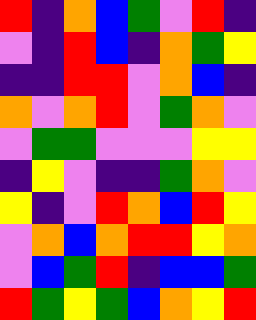[["red", "indigo", "orange", "blue", "green", "violet", "red", "indigo"], ["violet", "indigo", "red", "blue", "indigo", "orange", "green", "yellow"], ["indigo", "indigo", "red", "red", "violet", "orange", "blue", "indigo"], ["orange", "violet", "orange", "red", "violet", "green", "orange", "violet"], ["violet", "green", "green", "violet", "violet", "violet", "yellow", "yellow"], ["indigo", "yellow", "violet", "indigo", "indigo", "green", "orange", "violet"], ["yellow", "indigo", "violet", "red", "orange", "blue", "red", "yellow"], ["violet", "orange", "blue", "orange", "red", "red", "yellow", "orange"], ["violet", "blue", "green", "red", "indigo", "blue", "blue", "green"], ["red", "green", "yellow", "green", "blue", "orange", "yellow", "red"]]